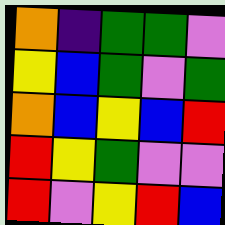[["orange", "indigo", "green", "green", "violet"], ["yellow", "blue", "green", "violet", "green"], ["orange", "blue", "yellow", "blue", "red"], ["red", "yellow", "green", "violet", "violet"], ["red", "violet", "yellow", "red", "blue"]]